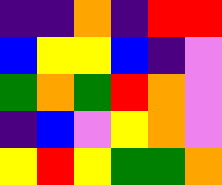[["indigo", "indigo", "orange", "indigo", "red", "red"], ["blue", "yellow", "yellow", "blue", "indigo", "violet"], ["green", "orange", "green", "red", "orange", "violet"], ["indigo", "blue", "violet", "yellow", "orange", "violet"], ["yellow", "red", "yellow", "green", "green", "orange"]]